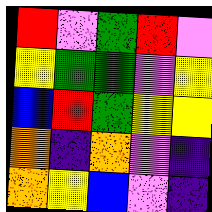[["red", "violet", "green", "red", "violet"], ["yellow", "green", "green", "violet", "yellow"], ["blue", "red", "green", "yellow", "yellow"], ["orange", "indigo", "orange", "violet", "indigo"], ["orange", "yellow", "blue", "violet", "indigo"]]